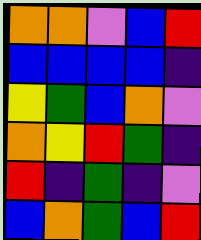[["orange", "orange", "violet", "blue", "red"], ["blue", "blue", "blue", "blue", "indigo"], ["yellow", "green", "blue", "orange", "violet"], ["orange", "yellow", "red", "green", "indigo"], ["red", "indigo", "green", "indigo", "violet"], ["blue", "orange", "green", "blue", "red"]]